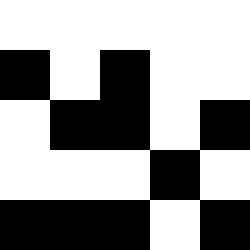[["white", "white", "white", "white", "white"], ["black", "white", "black", "white", "white"], ["white", "black", "black", "white", "black"], ["white", "white", "white", "black", "white"], ["black", "black", "black", "white", "black"]]